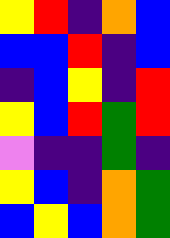[["yellow", "red", "indigo", "orange", "blue"], ["blue", "blue", "red", "indigo", "blue"], ["indigo", "blue", "yellow", "indigo", "red"], ["yellow", "blue", "red", "green", "red"], ["violet", "indigo", "indigo", "green", "indigo"], ["yellow", "blue", "indigo", "orange", "green"], ["blue", "yellow", "blue", "orange", "green"]]